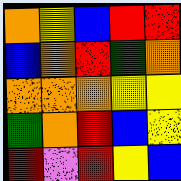[["orange", "yellow", "blue", "red", "red"], ["blue", "orange", "red", "green", "orange"], ["orange", "orange", "orange", "yellow", "yellow"], ["green", "orange", "red", "blue", "yellow"], ["red", "violet", "red", "yellow", "blue"]]